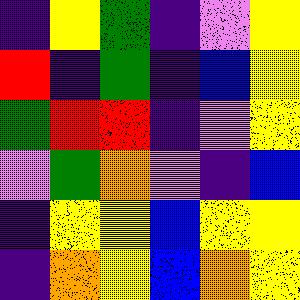[["indigo", "yellow", "green", "indigo", "violet", "yellow"], ["red", "indigo", "green", "indigo", "blue", "yellow"], ["green", "red", "red", "indigo", "violet", "yellow"], ["violet", "green", "orange", "violet", "indigo", "blue"], ["indigo", "yellow", "yellow", "blue", "yellow", "yellow"], ["indigo", "orange", "yellow", "blue", "orange", "yellow"]]